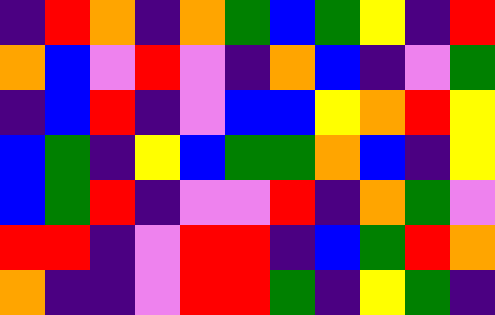[["indigo", "red", "orange", "indigo", "orange", "green", "blue", "green", "yellow", "indigo", "red"], ["orange", "blue", "violet", "red", "violet", "indigo", "orange", "blue", "indigo", "violet", "green"], ["indigo", "blue", "red", "indigo", "violet", "blue", "blue", "yellow", "orange", "red", "yellow"], ["blue", "green", "indigo", "yellow", "blue", "green", "green", "orange", "blue", "indigo", "yellow"], ["blue", "green", "red", "indigo", "violet", "violet", "red", "indigo", "orange", "green", "violet"], ["red", "red", "indigo", "violet", "red", "red", "indigo", "blue", "green", "red", "orange"], ["orange", "indigo", "indigo", "violet", "red", "red", "green", "indigo", "yellow", "green", "indigo"]]